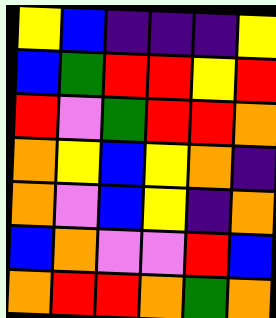[["yellow", "blue", "indigo", "indigo", "indigo", "yellow"], ["blue", "green", "red", "red", "yellow", "red"], ["red", "violet", "green", "red", "red", "orange"], ["orange", "yellow", "blue", "yellow", "orange", "indigo"], ["orange", "violet", "blue", "yellow", "indigo", "orange"], ["blue", "orange", "violet", "violet", "red", "blue"], ["orange", "red", "red", "orange", "green", "orange"]]